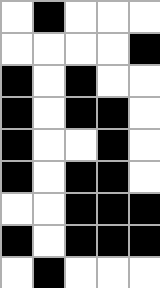[["white", "black", "white", "white", "white"], ["white", "white", "white", "white", "black"], ["black", "white", "black", "white", "white"], ["black", "white", "black", "black", "white"], ["black", "white", "white", "black", "white"], ["black", "white", "black", "black", "white"], ["white", "white", "black", "black", "black"], ["black", "white", "black", "black", "black"], ["white", "black", "white", "white", "white"]]